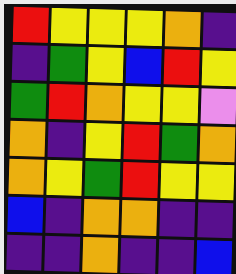[["red", "yellow", "yellow", "yellow", "orange", "indigo"], ["indigo", "green", "yellow", "blue", "red", "yellow"], ["green", "red", "orange", "yellow", "yellow", "violet"], ["orange", "indigo", "yellow", "red", "green", "orange"], ["orange", "yellow", "green", "red", "yellow", "yellow"], ["blue", "indigo", "orange", "orange", "indigo", "indigo"], ["indigo", "indigo", "orange", "indigo", "indigo", "blue"]]